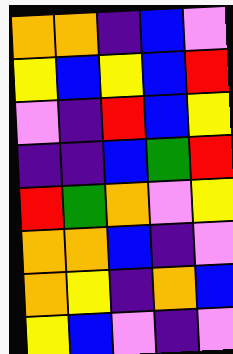[["orange", "orange", "indigo", "blue", "violet"], ["yellow", "blue", "yellow", "blue", "red"], ["violet", "indigo", "red", "blue", "yellow"], ["indigo", "indigo", "blue", "green", "red"], ["red", "green", "orange", "violet", "yellow"], ["orange", "orange", "blue", "indigo", "violet"], ["orange", "yellow", "indigo", "orange", "blue"], ["yellow", "blue", "violet", "indigo", "violet"]]